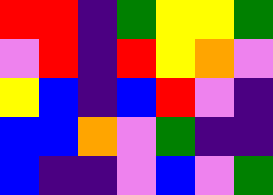[["red", "red", "indigo", "green", "yellow", "yellow", "green"], ["violet", "red", "indigo", "red", "yellow", "orange", "violet"], ["yellow", "blue", "indigo", "blue", "red", "violet", "indigo"], ["blue", "blue", "orange", "violet", "green", "indigo", "indigo"], ["blue", "indigo", "indigo", "violet", "blue", "violet", "green"]]